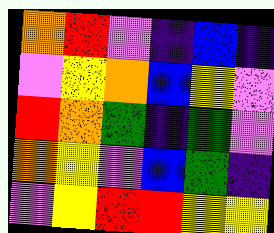[["orange", "red", "violet", "indigo", "blue", "indigo"], ["violet", "yellow", "orange", "blue", "yellow", "violet"], ["red", "orange", "green", "indigo", "green", "violet"], ["orange", "yellow", "violet", "blue", "green", "indigo"], ["violet", "yellow", "red", "red", "yellow", "yellow"]]